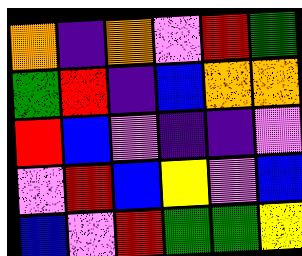[["orange", "indigo", "orange", "violet", "red", "green"], ["green", "red", "indigo", "blue", "orange", "orange"], ["red", "blue", "violet", "indigo", "indigo", "violet"], ["violet", "red", "blue", "yellow", "violet", "blue"], ["blue", "violet", "red", "green", "green", "yellow"]]